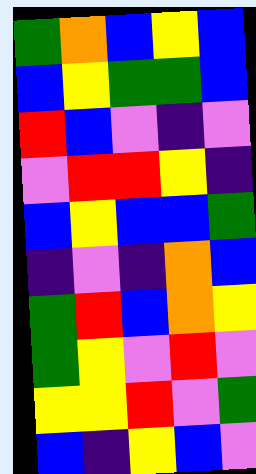[["green", "orange", "blue", "yellow", "blue"], ["blue", "yellow", "green", "green", "blue"], ["red", "blue", "violet", "indigo", "violet"], ["violet", "red", "red", "yellow", "indigo"], ["blue", "yellow", "blue", "blue", "green"], ["indigo", "violet", "indigo", "orange", "blue"], ["green", "red", "blue", "orange", "yellow"], ["green", "yellow", "violet", "red", "violet"], ["yellow", "yellow", "red", "violet", "green"], ["blue", "indigo", "yellow", "blue", "violet"]]